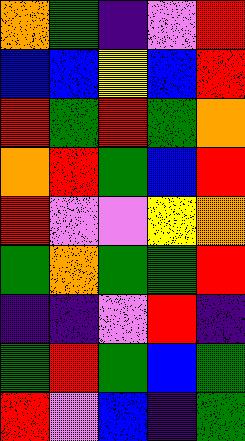[["orange", "green", "indigo", "violet", "red"], ["blue", "blue", "yellow", "blue", "red"], ["red", "green", "red", "green", "orange"], ["orange", "red", "green", "blue", "red"], ["red", "violet", "violet", "yellow", "orange"], ["green", "orange", "green", "green", "red"], ["indigo", "indigo", "violet", "red", "indigo"], ["green", "red", "green", "blue", "green"], ["red", "violet", "blue", "indigo", "green"]]